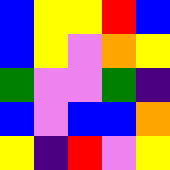[["blue", "yellow", "yellow", "red", "blue"], ["blue", "yellow", "violet", "orange", "yellow"], ["green", "violet", "violet", "green", "indigo"], ["blue", "violet", "blue", "blue", "orange"], ["yellow", "indigo", "red", "violet", "yellow"]]